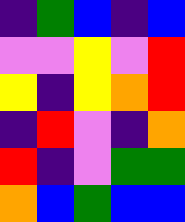[["indigo", "green", "blue", "indigo", "blue"], ["violet", "violet", "yellow", "violet", "red"], ["yellow", "indigo", "yellow", "orange", "red"], ["indigo", "red", "violet", "indigo", "orange"], ["red", "indigo", "violet", "green", "green"], ["orange", "blue", "green", "blue", "blue"]]